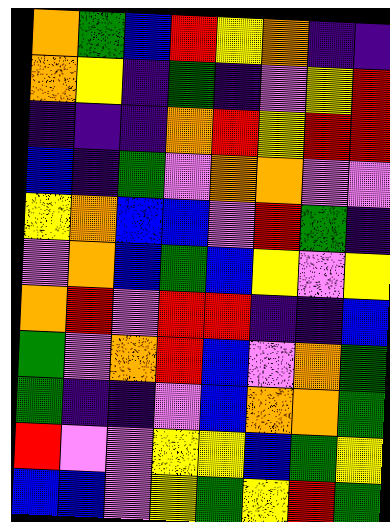[["orange", "green", "blue", "red", "yellow", "orange", "indigo", "indigo"], ["orange", "yellow", "indigo", "green", "indigo", "violet", "yellow", "red"], ["indigo", "indigo", "indigo", "orange", "red", "yellow", "red", "red"], ["blue", "indigo", "green", "violet", "orange", "orange", "violet", "violet"], ["yellow", "orange", "blue", "blue", "violet", "red", "green", "indigo"], ["violet", "orange", "blue", "green", "blue", "yellow", "violet", "yellow"], ["orange", "red", "violet", "red", "red", "indigo", "indigo", "blue"], ["green", "violet", "orange", "red", "blue", "violet", "orange", "green"], ["green", "indigo", "indigo", "violet", "blue", "orange", "orange", "green"], ["red", "violet", "violet", "yellow", "yellow", "blue", "green", "yellow"], ["blue", "blue", "violet", "yellow", "green", "yellow", "red", "green"]]